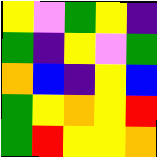[["yellow", "violet", "green", "yellow", "indigo"], ["green", "indigo", "yellow", "violet", "green"], ["orange", "blue", "indigo", "yellow", "blue"], ["green", "yellow", "orange", "yellow", "red"], ["green", "red", "yellow", "yellow", "orange"]]